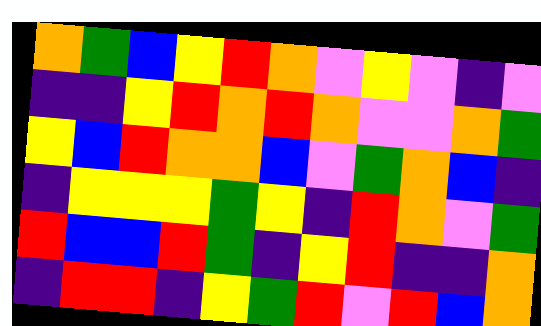[["orange", "green", "blue", "yellow", "red", "orange", "violet", "yellow", "violet", "indigo", "violet"], ["indigo", "indigo", "yellow", "red", "orange", "red", "orange", "violet", "violet", "orange", "green"], ["yellow", "blue", "red", "orange", "orange", "blue", "violet", "green", "orange", "blue", "indigo"], ["indigo", "yellow", "yellow", "yellow", "green", "yellow", "indigo", "red", "orange", "violet", "green"], ["red", "blue", "blue", "red", "green", "indigo", "yellow", "red", "indigo", "indigo", "orange"], ["indigo", "red", "red", "indigo", "yellow", "green", "red", "violet", "red", "blue", "orange"]]